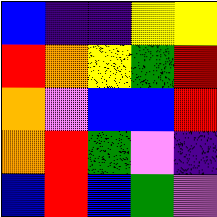[["blue", "indigo", "indigo", "yellow", "yellow"], ["red", "orange", "yellow", "green", "red"], ["orange", "violet", "blue", "blue", "red"], ["orange", "red", "green", "violet", "indigo"], ["blue", "red", "blue", "green", "violet"]]